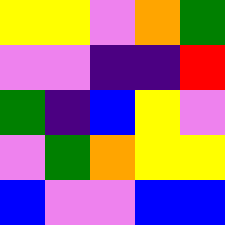[["yellow", "yellow", "violet", "orange", "green"], ["violet", "violet", "indigo", "indigo", "red"], ["green", "indigo", "blue", "yellow", "violet"], ["violet", "green", "orange", "yellow", "yellow"], ["blue", "violet", "violet", "blue", "blue"]]